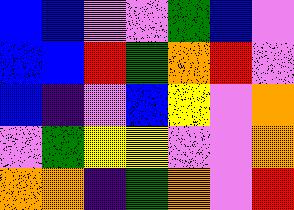[["blue", "blue", "violet", "violet", "green", "blue", "violet"], ["blue", "blue", "red", "green", "orange", "red", "violet"], ["blue", "indigo", "violet", "blue", "yellow", "violet", "orange"], ["violet", "green", "yellow", "yellow", "violet", "violet", "orange"], ["orange", "orange", "indigo", "green", "orange", "violet", "red"]]